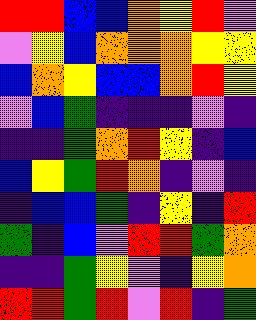[["red", "red", "blue", "blue", "orange", "yellow", "red", "violet"], ["violet", "yellow", "blue", "orange", "orange", "orange", "yellow", "yellow"], ["blue", "orange", "yellow", "blue", "blue", "orange", "red", "yellow"], ["violet", "blue", "green", "indigo", "indigo", "indigo", "violet", "indigo"], ["indigo", "indigo", "green", "orange", "red", "yellow", "indigo", "blue"], ["blue", "yellow", "green", "red", "orange", "indigo", "violet", "indigo"], ["indigo", "blue", "blue", "green", "indigo", "yellow", "indigo", "red"], ["green", "indigo", "blue", "violet", "red", "red", "green", "orange"], ["indigo", "indigo", "green", "yellow", "violet", "indigo", "yellow", "orange"], ["red", "red", "green", "red", "violet", "red", "indigo", "green"]]